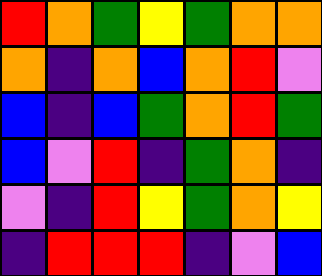[["red", "orange", "green", "yellow", "green", "orange", "orange"], ["orange", "indigo", "orange", "blue", "orange", "red", "violet"], ["blue", "indigo", "blue", "green", "orange", "red", "green"], ["blue", "violet", "red", "indigo", "green", "orange", "indigo"], ["violet", "indigo", "red", "yellow", "green", "orange", "yellow"], ["indigo", "red", "red", "red", "indigo", "violet", "blue"]]